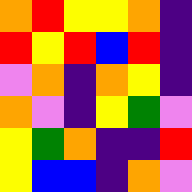[["orange", "red", "yellow", "yellow", "orange", "indigo"], ["red", "yellow", "red", "blue", "red", "indigo"], ["violet", "orange", "indigo", "orange", "yellow", "indigo"], ["orange", "violet", "indigo", "yellow", "green", "violet"], ["yellow", "green", "orange", "indigo", "indigo", "red"], ["yellow", "blue", "blue", "indigo", "orange", "violet"]]